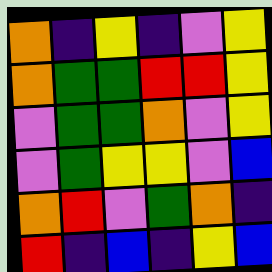[["orange", "indigo", "yellow", "indigo", "violet", "yellow"], ["orange", "green", "green", "red", "red", "yellow"], ["violet", "green", "green", "orange", "violet", "yellow"], ["violet", "green", "yellow", "yellow", "violet", "blue"], ["orange", "red", "violet", "green", "orange", "indigo"], ["red", "indigo", "blue", "indigo", "yellow", "blue"]]